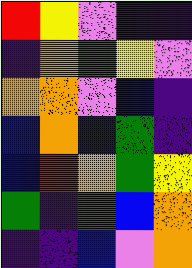[["red", "yellow", "violet", "indigo", "indigo"], ["indigo", "orange", "green", "yellow", "violet"], ["orange", "orange", "violet", "blue", "indigo"], ["blue", "orange", "blue", "green", "indigo"], ["blue", "red", "orange", "green", "yellow"], ["green", "indigo", "green", "blue", "orange"], ["indigo", "indigo", "blue", "violet", "orange"]]